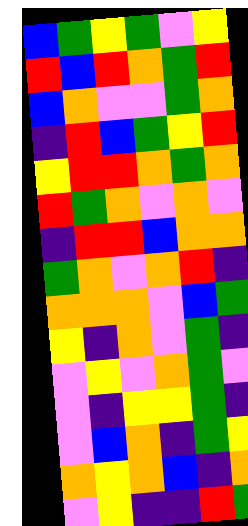[["blue", "green", "yellow", "green", "violet", "yellow"], ["red", "blue", "red", "orange", "green", "red"], ["blue", "orange", "violet", "violet", "green", "orange"], ["indigo", "red", "blue", "green", "yellow", "red"], ["yellow", "red", "red", "orange", "green", "orange"], ["red", "green", "orange", "violet", "orange", "violet"], ["indigo", "red", "red", "blue", "orange", "orange"], ["green", "orange", "violet", "orange", "red", "indigo"], ["orange", "orange", "orange", "violet", "blue", "green"], ["yellow", "indigo", "orange", "violet", "green", "indigo"], ["violet", "yellow", "violet", "orange", "green", "violet"], ["violet", "indigo", "yellow", "yellow", "green", "indigo"], ["violet", "blue", "orange", "indigo", "green", "yellow"], ["orange", "yellow", "orange", "blue", "indigo", "orange"], ["violet", "yellow", "indigo", "indigo", "red", "green"]]